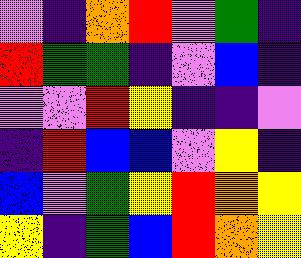[["violet", "indigo", "orange", "red", "violet", "green", "indigo"], ["red", "green", "green", "indigo", "violet", "blue", "indigo"], ["violet", "violet", "red", "yellow", "indigo", "indigo", "violet"], ["indigo", "red", "blue", "blue", "violet", "yellow", "indigo"], ["blue", "violet", "green", "yellow", "red", "orange", "yellow"], ["yellow", "indigo", "green", "blue", "red", "orange", "yellow"]]